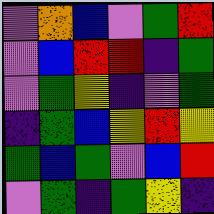[["violet", "orange", "blue", "violet", "green", "red"], ["violet", "blue", "red", "red", "indigo", "green"], ["violet", "green", "yellow", "indigo", "violet", "green"], ["indigo", "green", "blue", "yellow", "red", "yellow"], ["green", "blue", "green", "violet", "blue", "red"], ["violet", "green", "indigo", "green", "yellow", "indigo"]]